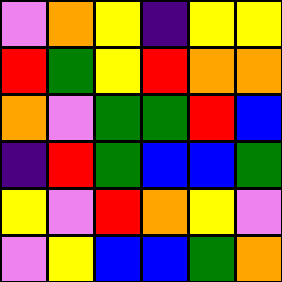[["violet", "orange", "yellow", "indigo", "yellow", "yellow"], ["red", "green", "yellow", "red", "orange", "orange"], ["orange", "violet", "green", "green", "red", "blue"], ["indigo", "red", "green", "blue", "blue", "green"], ["yellow", "violet", "red", "orange", "yellow", "violet"], ["violet", "yellow", "blue", "blue", "green", "orange"]]